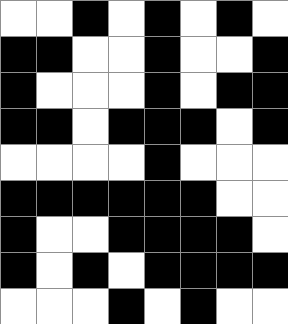[["white", "white", "black", "white", "black", "white", "black", "white"], ["black", "black", "white", "white", "black", "white", "white", "black"], ["black", "white", "white", "white", "black", "white", "black", "black"], ["black", "black", "white", "black", "black", "black", "white", "black"], ["white", "white", "white", "white", "black", "white", "white", "white"], ["black", "black", "black", "black", "black", "black", "white", "white"], ["black", "white", "white", "black", "black", "black", "black", "white"], ["black", "white", "black", "white", "black", "black", "black", "black"], ["white", "white", "white", "black", "white", "black", "white", "white"]]